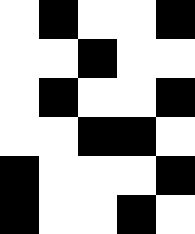[["white", "black", "white", "white", "black"], ["white", "white", "black", "white", "white"], ["white", "black", "white", "white", "black"], ["white", "white", "black", "black", "white"], ["black", "white", "white", "white", "black"], ["black", "white", "white", "black", "white"]]